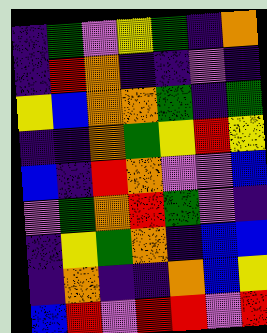[["indigo", "green", "violet", "yellow", "green", "indigo", "orange"], ["indigo", "red", "orange", "indigo", "indigo", "violet", "indigo"], ["yellow", "blue", "orange", "orange", "green", "indigo", "green"], ["indigo", "indigo", "orange", "green", "yellow", "red", "yellow"], ["blue", "indigo", "red", "orange", "violet", "violet", "blue"], ["violet", "green", "orange", "red", "green", "violet", "indigo"], ["indigo", "yellow", "green", "orange", "indigo", "blue", "blue"], ["indigo", "orange", "indigo", "indigo", "orange", "blue", "yellow"], ["blue", "red", "violet", "red", "red", "violet", "red"]]